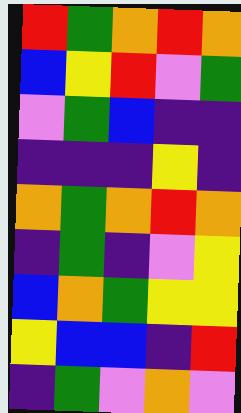[["red", "green", "orange", "red", "orange"], ["blue", "yellow", "red", "violet", "green"], ["violet", "green", "blue", "indigo", "indigo"], ["indigo", "indigo", "indigo", "yellow", "indigo"], ["orange", "green", "orange", "red", "orange"], ["indigo", "green", "indigo", "violet", "yellow"], ["blue", "orange", "green", "yellow", "yellow"], ["yellow", "blue", "blue", "indigo", "red"], ["indigo", "green", "violet", "orange", "violet"]]